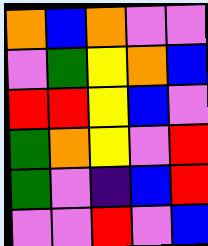[["orange", "blue", "orange", "violet", "violet"], ["violet", "green", "yellow", "orange", "blue"], ["red", "red", "yellow", "blue", "violet"], ["green", "orange", "yellow", "violet", "red"], ["green", "violet", "indigo", "blue", "red"], ["violet", "violet", "red", "violet", "blue"]]